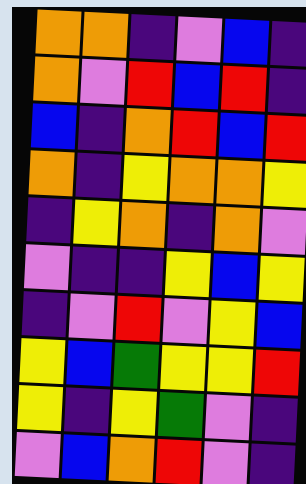[["orange", "orange", "indigo", "violet", "blue", "indigo"], ["orange", "violet", "red", "blue", "red", "indigo"], ["blue", "indigo", "orange", "red", "blue", "red"], ["orange", "indigo", "yellow", "orange", "orange", "yellow"], ["indigo", "yellow", "orange", "indigo", "orange", "violet"], ["violet", "indigo", "indigo", "yellow", "blue", "yellow"], ["indigo", "violet", "red", "violet", "yellow", "blue"], ["yellow", "blue", "green", "yellow", "yellow", "red"], ["yellow", "indigo", "yellow", "green", "violet", "indigo"], ["violet", "blue", "orange", "red", "violet", "indigo"]]